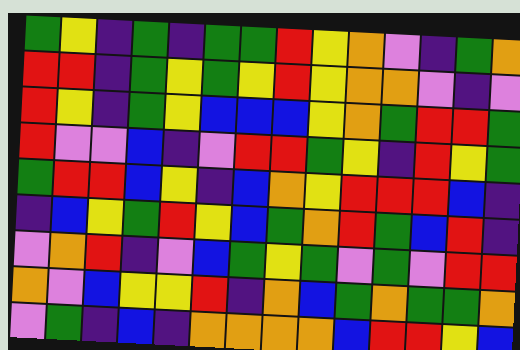[["green", "yellow", "indigo", "green", "indigo", "green", "green", "red", "yellow", "orange", "violet", "indigo", "green", "orange"], ["red", "red", "indigo", "green", "yellow", "green", "yellow", "red", "yellow", "orange", "orange", "violet", "indigo", "violet"], ["red", "yellow", "indigo", "green", "yellow", "blue", "blue", "blue", "yellow", "orange", "green", "red", "red", "green"], ["red", "violet", "violet", "blue", "indigo", "violet", "red", "red", "green", "yellow", "indigo", "red", "yellow", "green"], ["green", "red", "red", "blue", "yellow", "indigo", "blue", "orange", "yellow", "red", "red", "red", "blue", "indigo"], ["indigo", "blue", "yellow", "green", "red", "yellow", "blue", "green", "orange", "red", "green", "blue", "red", "indigo"], ["violet", "orange", "red", "indigo", "violet", "blue", "green", "yellow", "green", "violet", "green", "violet", "red", "red"], ["orange", "violet", "blue", "yellow", "yellow", "red", "indigo", "orange", "blue", "green", "orange", "green", "green", "orange"], ["violet", "green", "indigo", "blue", "indigo", "orange", "orange", "orange", "orange", "blue", "red", "red", "yellow", "blue"]]